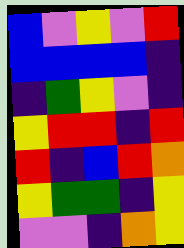[["blue", "violet", "yellow", "violet", "red"], ["blue", "blue", "blue", "blue", "indigo"], ["indigo", "green", "yellow", "violet", "indigo"], ["yellow", "red", "red", "indigo", "red"], ["red", "indigo", "blue", "red", "orange"], ["yellow", "green", "green", "indigo", "yellow"], ["violet", "violet", "indigo", "orange", "yellow"]]